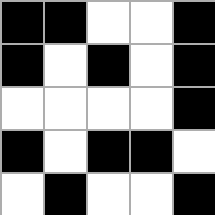[["black", "black", "white", "white", "black"], ["black", "white", "black", "white", "black"], ["white", "white", "white", "white", "black"], ["black", "white", "black", "black", "white"], ["white", "black", "white", "white", "black"]]